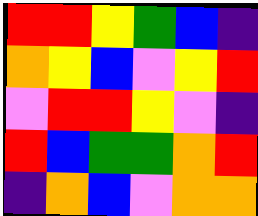[["red", "red", "yellow", "green", "blue", "indigo"], ["orange", "yellow", "blue", "violet", "yellow", "red"], ["violet", "red", "red", "yellow", "violet", "indigo"], ["red", "blue", "green", "green", "orange", "red"], ["indigo", "orange", "blue", "violet", "orange", "orange"]]